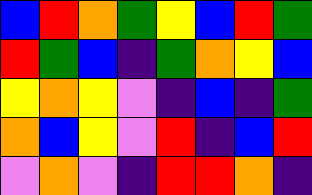[["blue", "red", "orange", "green", "yellow", "blue", "red", "green"], ["red", "green", "blue", "indigo", "green", "orange", "yellow", "blue"], ["yellow", "orange", "yellow", "violet", "indigo", "blue", "indigo", "green"], ["orange", "blue", "yellow", "violet", "red", "indigo", "blue", "red"], ["violet", "orange", "violet", "indigo", "red", "red", "orange", "indigo"]]